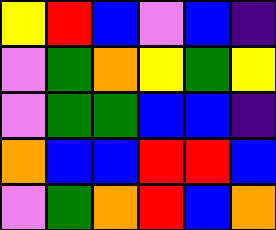[["yellow", "red", "blue", "violet", "blue", "indigo"], ["violet", "green", "orange", "yellow", "green", "yellow"], ["violet", "green", "green", "blue", "blue", "indigo"], ["orange", "blue", "blue", "red", "red", "blue"], ["violet", "green", "orange", "red", "blue", "orange"]]